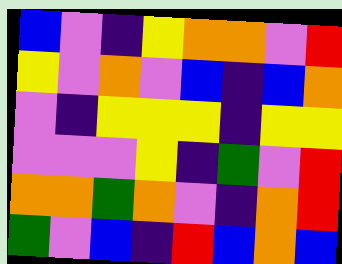[["blue", "violet", "indigo", "yellow", "orange", "orange", "violet", "red"], ["yellow", "violet", "orange", "violet", "blue", "indigo", "blue", "orange"], ["violet", "indigo", "yellow", "yellow", "yellow", "indigo", "yellow", "yellow"], ["violet", "violet", "violet", "yellow", "indigo", "green", "violet", "red"], ["orange", "orange", "green", "orange", "violet", "indigo", "orange", "red"], ["green", "violet", "blue", "indigo", "red", "blue", "orange", "blue"]]